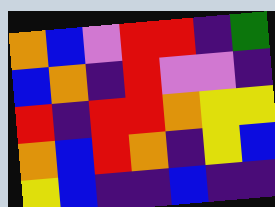[["orange", "blue", "violet", "red", "red", "indigo", "green"], ["blue", "orange", "indigo", "red", "violet", "violet", "indigo"], ["red", "indigo", "red", "red", "orange", "yellow", "yellow"], ["orange", "blue", "red", "orange", "indigo", "yellow", "blue"], ["yellow", "blue", "indigo", "indigo", "blue", "indigo", "indigo"]]